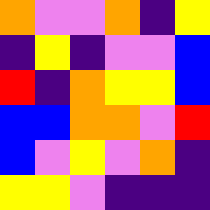[["orange", "violet", "violet", "orange", "indigo", "yellow"], ["indigo", "yellow", "indigo", "violet", "violet", "blue"], ["red", "indigo", "orange", "yellow", "yellow", "blue"], ["blue", "blue", "orange", "orange", "violet", "red"], ["blue", "violet", "yellow", "violet", "orange", "indigo"], ["yellow", "yellow", "violet", "indigo", "indigo", "indigo"]]